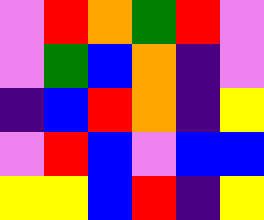[["violet", "red", "orange", "green", "red", "violet"], ["violet", "green", "blue", "orange", "indigo", "violet"], ["indigo", "blue", "red", "orange", "indigo", "yellow"], ["violet", "red", "blue", "violet", "blue", "blue"], ["yellow", "yellow", "blue", "red", "indigo", "yellow"]]